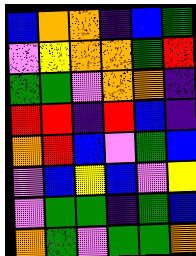[["blue", "orange", "orange", "indigo", "blue", "green"], ["violet", "yellow", "orange", "orange", "green", "red"], ["green", "green", "violet", "orange", "orange", "indigo"], ["red", "red", "indigo", "red", "blue", "indigo"], ["orange", "red", "blue", "violet", "green", "blue"], ["violet", "blue", "yellow", "blue", "violet", "yellow"], ["violet", "green", "green", "indigo", "green", "blue"], ["orange", "green", "violet", "green", "green", "orange"]]